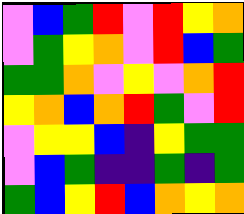[["violet", "blue", "green", "red", "violet", "red", "yellow", "orange"], ["violet", "green", "yellow", "orange", "violet", "red", "blue", "green"], ["green", "green", "orange", "violet", "yellow", "violet", "orange", "red"], ["yellow", "orange", "blue", "orange", "red", "green", "violet", "red"], ["violet", "yellow", "yellow", "blue", "indigo", "yellow", "green", "green"], ["violet", "blue", "green", "indigo", "indigo", "green", "indigo", "green"], ["green", "blue", "yellow", "red", "blue", "orange", "yellow", "orange"]]